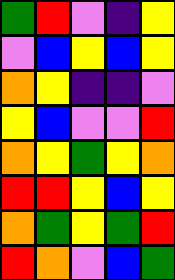[["green", "red", "violet", "indigo", "yellow"], ["violet", "blue", "yellow", "blue", "yellow"], ["orange", "yellow", "indigo", "indigo", "violet"], ["yellow", "blue", "violet", "violet", "red"], ["orange", "yellow", "green", "yellow", "orange"], ["red", "red", "yellow", "blue", "yellow"], ["orange", "green", "yellow", "green", "red"], ["red", "orange", "violet", "blue", "green"]]